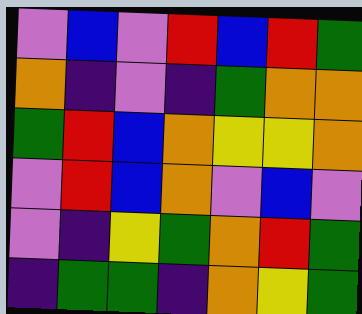[["violet", "blue", "violet", "red", "blue", "red", "green"], ["orange", "indigo", "violet", "indigo", "green", "orange", "orange"], ["green", "red", "blue", "orange", "yellow", "yellow", "orange"], ["violet", "red", "blue", "orange", "violet", "blue", "violet"], ["violet", "indigo", "yellow", "green", "orange", "red", "green"], ["indigo", "green", "green", "indigo", "orange", "yellow", "green"]]